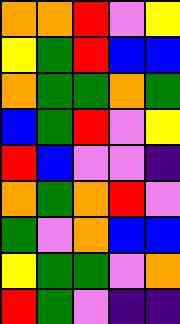[["orange", "orange", "red", "violet", "yellow"], ["yellow", "green", "red", "blue", "blue"], ["orange", "green", "green", "orange", "green"], ["blue", "green", "red", "violet", "yellow"], ["red", "blue", "violet", "violet", "indigo"], ["orange", "green", "orange", "red", "violet"], ["green", "violet", "orange", "blue", "blue"], ["yellow", "green", "green", "violet", "orange"], ["red", "green", "violet", "indigo", "indigo"]]